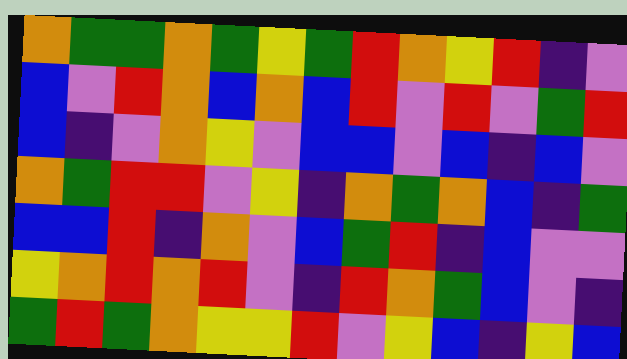[["orange", "green", "green", "orange", "green", "yellow", "green", "red", "orange", "yellow", "red", "indigo", "violet"], ["blue", "violet", "red", "orange", "blue", "orange", "blue", "red", "violet", "red", "violet", "green", "red"], ["blue", "indigo", "violet", "orange", "yellow", "violet", "blue", "blue", "violet", "blue", "indigo", "blue", "violet"], ["orange", "green", "red", "red", "violet", "yellow", "indigo", "orange", "green", "orange", "blue", "indigo", "green"], ["blue", "blue", "red", "indigo", "orange", "violet", "blue", "green", "red", "indigo", "blue", "violet", "violet"], ["yellow", "orange", "red", "orange", "red", "violet", "indigo", "red", "orange", "green", "blue", "violet", "indigo"], ["green", "red", "green", "orange", "yellow", "yellow", "red", "violet", "yellow", "blue", "indigo", "yellow", "blue"]]